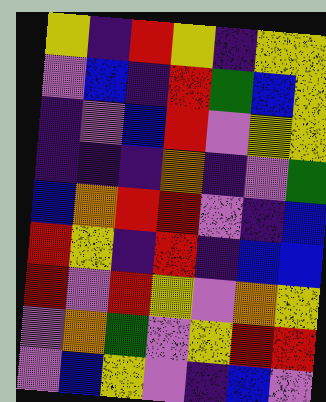[["yellow", "indigo", "red", "yellow", "indigo", "yellow", "yellow"], ["violet", "blue", "indigo", "red", "green", "blue", "yellow"], ["indigo", "violet", "blue", "red", "violet", "yellow", "yellow"], ["indigo", "indigo", "indigo", "orange", "indigo", "violet", "green"], ["blue", "orange", "red", "red", "violet", "indigo", "blue"], ["red", "yellow", "indigo", "red", "indigo", "blue", "blue"], ["red", "violet", "red", "yellow", "violet", "orange", "yellow"], ["violet", "orange", "green", "violet", "yellow", "red", "red"], ["violet", "blue", "yellow", "violet", "indigo", "blue", "violet"]]